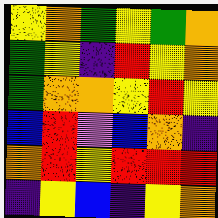[["yellow", "orange", "green", "yellow", "green", "orange"], ["green", "yellow", "indigo", "red", "yellow", "orange"], ["green", "orange", "orange", "yellow", "red", "yellow"], ["blue", "red", "violet", "blue", "orange", "indigo"], ["orange", "red", "yellow", "red", "red", "red"], ["indigo", "yellow", "blue", "indigo", "yellow", "orange"]]